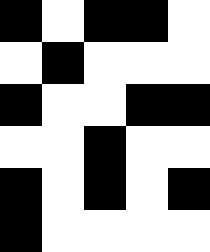[["black", "white", "black", "black", "white"], ["white", "black", "white", "white", "white"], ["black", "white", "white", "black", "black"], ["white", "white", "black", "white", "white"], ["black", "white", "black", "white", "black"], ["black", "white", "white", "white", "white"]]